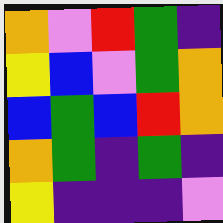[["orange", "violet", "red", "green", "indigo"], ["yellow", "blue", "violet", "green", "orange"], ["blue", "green", "blue", "red", "orange"], ["orange", "green", "indigo", "green", "indigo"], ["yellow", "indigo", "indigo", "indigo", "violet"]]